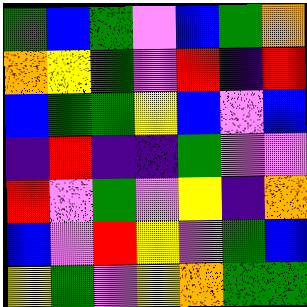[["green", "blue", "green", "violet", "blue", "green", "orange"], ["orange", "yellow", "green", "violet", "red", "indigo", "red"], ["blue", "green", "green", "yellow", "blue", "violet", "blue"], ["indigo", "red", "indigo", "indigo", "green", "violet", "violet"], ["red", "violet", "green", "violet", "yellow", "indigo", "orange"], ["blue", "violet", "red", "yellow", "violet", "green", "blue"], ["yellow", "green", "violet", "yellow", "orange", "green", "green"]]